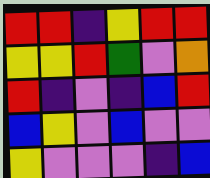[["red", "red", "indigo", "yellow", "red", "red"], ["yellow", "yellow", "red", "green", "violet", "orange"], ["red", "indigo", "violet", "indigo", "blue", "red"], ["blue", "yellow", "violet", "blue", "violet", "violet"], ["yellow", "violet", "violet", "violet", "indigo", "blue"]]